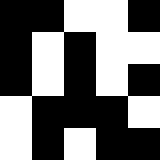[["black", "black", "white", "white", "black"], ["black", "white", "black", "white", "white"], ["black", "white", "black", "white", "black"], ["white", "black", "black", "black", "white"], ["white", "black", "white", "black", "black"]]